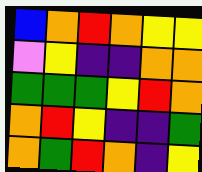[["blue", "orange", "red", "orange", "yellow", "yellow"], ["violet", "yellow", "indigo", "indigo", "orange", "orange"], ["green", "green", "green", "yellow", "red", "orange"], ["orange", "red", "yellow", "indigo", "indigo", "green"], ["orange", "green", "red", "orange", "indigo", "yellow"]]